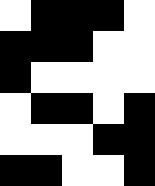[["white", "black", "black", "black", "white"], ["black", "black", "black", "white", "white"], ["black", "white", "white", "white", "white"], ["white", "black", "black", "white", "black"], ["white", "white", "white", "black", "black"], ["black", "black", "white", "white", "black"]]